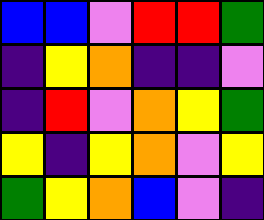[["blue", "blue", "violet", "red", "red", "green"], ["indigo", "yellow", "orange", "indigo", "indigo", "violet"], ["indigo", "red", "violet", "orange", "yellow", "green"], ["yellow", "indigo", "yellow", "orange", "violet", "yellow"], ["green", "yellow", "orange", "blue", "violet", "indigo"]]